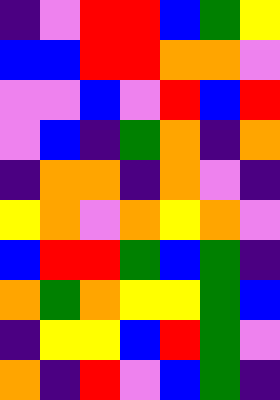[["indigo", "violet", "red", "red", "blue", "green", "yellow"], ["blue", "blue", "red", "red", "orange", "orange", "violet"], ["violet", "violet", "blue", "violet", "red", "blue", "red"], ["violet", "blue", "indigo", "green", "orange", "indigo", "orange"], ["indigo", "orange", "orange", "indigo", "orange", "violet", "indigo"], ["yellow", "orange", "violet", "orange", "yellow", "orange", "violet"], ["blue", "red", "red", "green", "blue", "green", "indigo"], ["orange", "green", "orange", "yellow", "yellow", "green", "blue"], ["indigo", "yellow", "yellow", "blue", "red", "green", "violet"], ["orange", "indigo", "red", "violet", "blue", "green", "indigo"]]